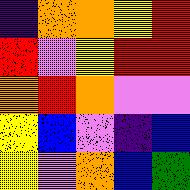[["indigo", "orange", "orange", "yellow", "red"], ["red", "violet", "yellow", "red", "red"], ["orange", "red", "orange", "violet", "violet"], ["yellow", "blue", "violet", "indigo", "blue"], ["yellow", "violet", "orange", "blue", "green"]]